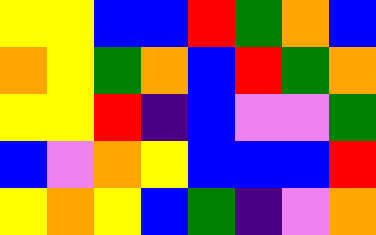[["yellow", "yellow", "blue", "blue", "red", "green", "orange", "blue"], ["orange", "yellow", "green", "orange", "blue", "red", "green", "orange"], ["yellow", "yellow", "red", "indigo", "blue", "violet", "violet", "green"], ["blue", "violet", "orange", "yellow", "blue", "blue", "blue", "red"], ["yellow", "orange", "yellow", "blue", "green", "indigo", "violet", "orange"]]